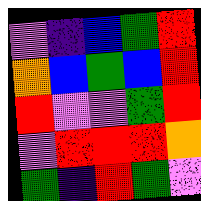[["violet", "indigo", "blue", "green", "red"], ["orange", "blue", "green", "blue", "red"], ["red", "violet", "violet", "green", "red"], ["violet", "red", "red", "red", "orange"], ["green", "indigo", "red", "green", "violet"]]